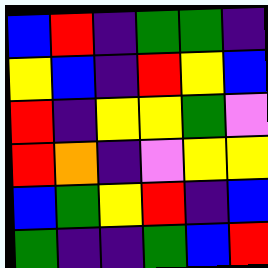[["blue", "red", "indigo", "green", "green", "indigo"], ["yellow", "blue", "indigo", "red", "yellow", "blue"], ["red", "indigo", "yellow", "yellow", "green", "violet"], ["red", "orange", "indigo", "violet", "yellow", "yellow"], ["blue", "green", "yellow", "red", "indigo", "blue"], ["green", "indigo", "indigo", "green", "blue", "red"]]